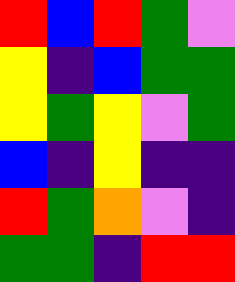[["red", "blue", "red", "green", "violet"], ["yellow", "indigo", "blue", "green", "green"], ["yellow", "green", "yellow", "violet", "green"], ["blue", "indigo", "yellow", "indigo", "indigo"], ["red", "green", "orange", "violet", "indigo"], ["green", "green", "indigo", "red", "red"]]